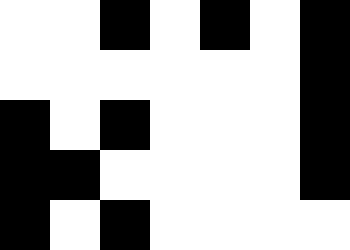[["white", "white", "black", "white", "black", "white", "black"], ["white", "white", "white", "white", "white", "white", "black"], ["black", "white", "black", "white", "white", "white", "black"], ["black", "black", "white", "white", "white", "white", "black"], ["black", "white", "black", "white", "white", "white", "white"]]